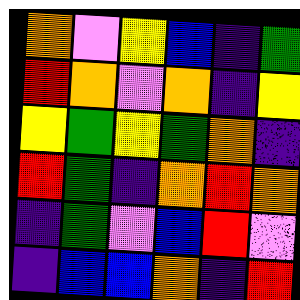[["orange", "violet", "yellow", "blue", "indigo", "green"], ["red", "orange", "violet", "orange", "indigo", "yellow"], ["yellow", "green", "yellow", "green", "orange", "indigo"], ["red", "green", "indigo", "orange", "red", "orange"], ["indigo", "green", "violet", "blue", "red", "violet"], ["indigo", "blue", "blue", "orange", "indigo", "red"]]